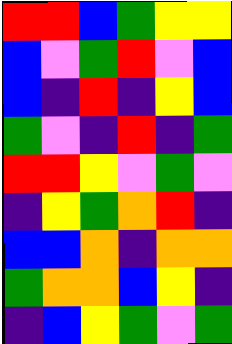[["red", "red", "blue", "green", "yellow", "yellow"], ["blue", "violet", "green", "red", "violet", "blue"], ["blue", "indigo", "red", "indigo", "yellow", "blue"], ["green", "violet", "indigo", "red", "indigo", "green"], ["red", "red", "yellow", "violet", "green", "violet"], ["indigo", "yellow", "green", "orange", "red", "indigo"], ["blue", "blue", "orange", "indigo", "orange", "orange"], ["green", "orange", "orange", "blue", "yellow", "indigo"], ["indigo", "blue", "yellow", "green", "violet", "green"]]